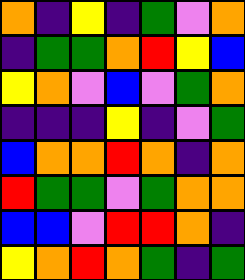[["orange", "indigo", "yellow", "indigo", "green", "violet", "orange"], ["indigo", "green", "green", "orange", "red", "yellow", "blue"], ["yellow", "orange", "violet", "blue", "violet", "green", "orange"], ["indigo", "indigo", "indigo", "yellow", "indigo", "violet", "green"], ["blue", "orange", "orange", "red", "orange", "indigo", "orange"], ["red", "green", "green", "violet", "green", "orange", "orange"], ["blue", "blue", "violet", "red", "red", "orange", "indigo"], ["yellow", "orange", "red", "orange", "green", "indigo", "green"]]